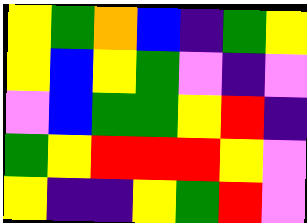[["yellow", "green", "orange", "blue", "indigo", "green", "yellow"], ["yellow", "blue", "yellow", "green", "violet", "indigo", "violet"], ["violet", "blue", "green", "green", "yellow", "red", "indigo"], ["green", "yellow", "red", "red", "red", "yellow", "violet"], ["yellow", "indigo", "indigo", "yellow", "green", "red", "violet"]]